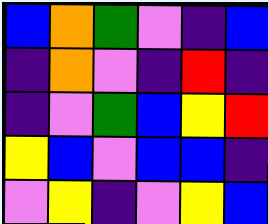[["blue", "orange", "green", "violet", "indigo", "blue"], ["indigo", "orange", "violet", "indigo", "red", "indigo"], ["indigo", "violet", "green", "blue", "yellow", "red"], ["yellow", "blue", "violet", "blue", "blue", "indigo"], ["violet", "yellow", "indigo", "violet", "yellow", "blue"]]